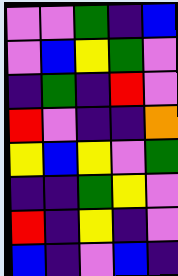[["violet", "violet", "green", "indigo", "blue"], ["violet", "blue", "yellow", "green", "violet"], ["indigo", "green", "indigo", "red", "violet"], ["red", "violet", "indigo", "indigo", "orange"], ["yellow", "blue", "yellow", "violet", "green"], ["indigo", "indigo", "green", "yellow", "violet"], ["red", "indigo", "yellow", "indigo", "violet"], ["blue", "indigo", "violet", "blue", "indigo"]]